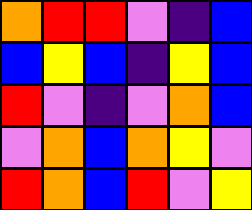[["orange", "red", "red", "violet", "indigo", "blue"], ["blue", "yellow", "blue", "indigo", "yellow", "blue"], ["red", "violet", "indigo", "violet", "orange", "blue"], ["violet", "orange", "blue", "orange", "yellow", "violet"], ["red", "orange", "blue", "red", "violet", "yellow"]]